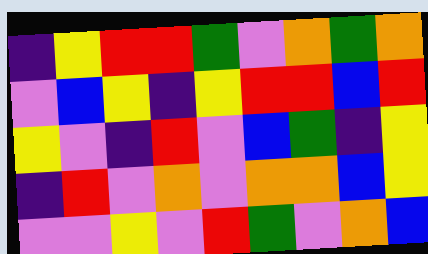[["indigo", "yellow", "red", "red", "green", "violet", "orange", "green", "orange"], ["violet", "blue", "yellow", "indigo", "yellow", "red", "red", "blue", "red"], ["yellow", "violet", "indigo", "red", "violet", "blue", "green", "indigo", "yellow"], ["indigo", "red", "violet", "orange", "violet", "orange", "orange", "blue", "yellow"], ["violet", "violet", "yellow", "violet", "red", "green", "violet", "orange", "blue"]]